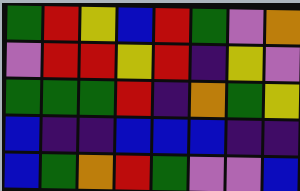[["green", "red", "yellow", "blue", "red", "green", "violet", "orange"], ["violet", "red", "red", "yellow", "red", "indigo", "yellow", "violet"], ["green", "green", "green", "red", "indigo", "orange", "green", "yellow"], ["blue", "indigo", "indigo", "blue", "blue", "blue", "indigo", "indigo"], ["blue", "green", "orange", "red", "green", "violet", "violet", "blue"]]